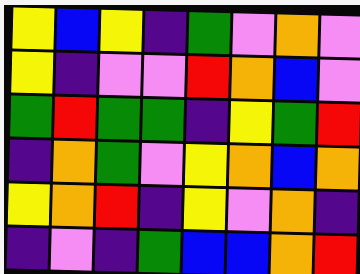[["yellow", "blue", "yellow", "indigo", "green", "violet", "orange", "violet"], ["yellow", "indigo", "violet", "violet", "red", "orange", "blue", "violet"], ["green", "red", "green", "green", "indigo", "yellow", "green", "red"], ["indigo", "orange", "green", "violet", "yellow", "orange", "blue", "orange"], ["yellow", "orange", "red", "indigo", "yellow", "violet", "orange", "indigo"], ["indigo", "violet", "indigo", "green", "blue", "blue", "orange", "red"]]